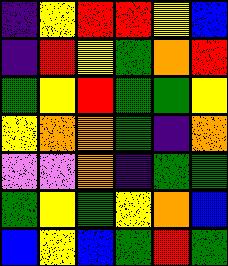[["indigo", "yellow", "red", "red", "yellow", "blue"], ["indigo", "red", "yellow", "green", "orange", "red"], ["green", "yellow", "red", "green", "green", "yellow"], ["yellow", "orange", "orange", "green", "indigo", "orange"], ["violet", "violet", "orange", "indigo", "green", "green"], ["green", "yellow", "green", "yellow", "orange", "blue"], ["blue", "yellow", "blue", "green", "red", "green"]]